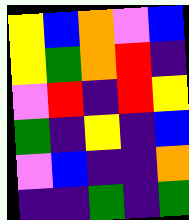[["yellow", "blue", "orange", "violet", "blue"], ["yellow", "green", "orange", "red", "indigo"], ["violet", "red", "indigo", "red", "yellow"], ["green", "indigo", "yellow", "indigo", "blue"], ["violet", "blue", "indigo", "indigo", "orange"], ["indigo", "indigo", "green", "indigo", "green"]]